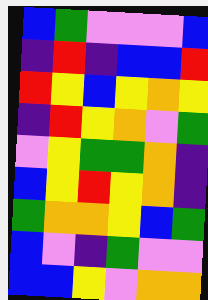[["blue", "green", "violet", "violet", "violet", "blue"], ["indigo", "red", "indigo", "blue", "blue", "red"], ["red", "yellow", "blue", "yellow", "orange", "yellow"], ["indigo", "red", "yellow", "orange", "violet", "green"], ["violet", "yellow", "green", "green", "orange", "indigo"], ["blue", "yellow", "red", "yellow", "orange", "indigo"], ["green", "orange", "orange", "yellow", "blue", "green"], ["blue", "violet", "indigo", "green", "violet", "violet"], ["blue", "blue", "yellow", "violet", "orange", "orange"]]